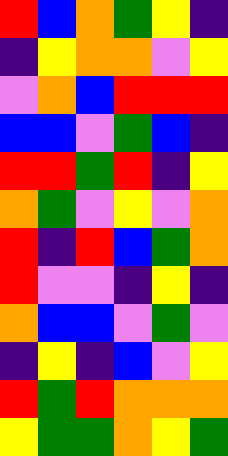[["red", "blue", "orange", "green", "yellow", "indigo"], ["indigo", "yellow", "orange", "orange", "violet", "yellow"], ["violet", "orange", "blue", "red", "red", "red"], ["blue", "blue", "violet", "green", "blue", "indigo"], ["red", "red", "green", "red", "indigo", "yellow"], ["orange", "green", "violet", "yellow", "violet", "orange"], ["red", "indigo", "red", "blue", "green", "orange"], ["red", "violet", "violet", "indigo", "yellow", "indigo"], ["orange", "blue", "blue", "violet", "green", "violet"], ["indigo", "yellow", "indigo", "blue", "violet", "yellow"], ["red", "green", "red", "orange", "orange", "orange"], ["yellow", "green", "green", "orange", "yellow", "green"]]